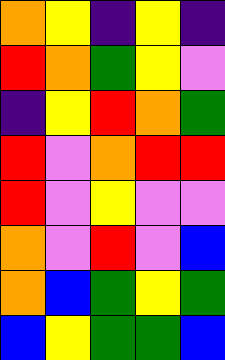[["orange", "yellow", "indigo", "yellow", "indigo"], ["red", "orange", "green", "yellow", "violet"], ["indigo", "yellow", "red", "orange", "green"], ["red", "violet", "orange", "red", "red"], ["red", "violet", "yellow", "violet", "violet"], ["orange", "violet", "red", "violet", "blue"], ["orange", "blue", "green", "yellow", "green"], ["blue", "yellow", "green", "green", "blue"]]